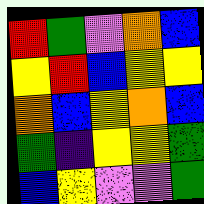[["red", "green", "violet", "orange", "blue"], ["yellow", "red", "blue", "yellow", "yellow"], ["orange", "blue", "yellow", "orange", "blue"], ["green", "indigo", "yellow", "yellow", "green"], ["blue", "yellow", "violet", "violet", "green"]]